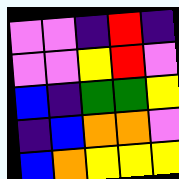[["violet", "violet", "indigo", "red", "indigo"], ["violet", "violet", "yellow", "red", "violet"], ["blue", "indigo", "green", "green", "yellow"], ["indigo", "blue", "orange", "orange", "violet"], ["blue", "orange", "yellow", "yellow", "yellow"]]